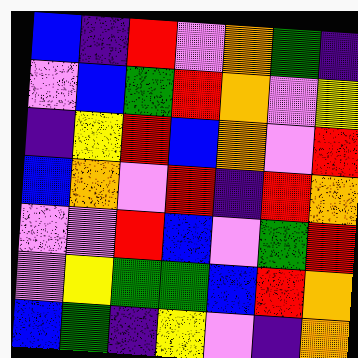[["blue", "indigo", "red", "violet", "orange", "green", "indigo"], ["violet", "blue", "green", "red", "orange", "violet", "yellow"], ["indigo", "yellow", "red", "blue", "orange", "violet", "red"], ["blue", "orange", "violet", "red", "indigo", "red", "orange"], ["violet", "violet", "red", "blue", "violet", "green", "red"], ["violet", "yellow", "green", "green", "blue", "red", "orange"], ["blue", "green", "indigo", "yellow", "violet", "indigo", "orange"]]